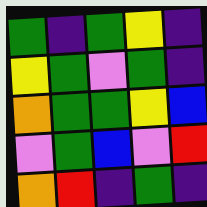[["green", "indigo", "green", "yellow", "indigo"], ["yellow", "green", "violet", "green", "indigo"], ["orange", "green", "green", "yellow", "blue"], ["violet", "green", "blue", "violet", "red"], ["orange", "red", "indigo", "green", "indigo"]]